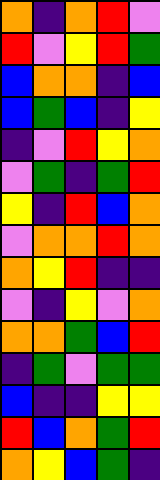[["orange", "indigo", "orange", "red", "violet"], ["red", "violet", "yellow", "red", "green"], ["blue", "orange", "orange", "indigo", "blue"], ["blue", "green", "blue", "indigo", "yellow"], ["indigo", "violet", "red", "yellow", "orange"], ["violet", "green", "indigo", "green", "red"], ["yellow", "indigo", "red", "blue", "orange"], ["violet", "orange", "orange", "red", "orange"], ["orange", "yellow", "red", "indigo", "indigo"], ["violet", "indigo", "yellow", "violet", "orange"], ["orange", "orange", "green", "blue", "red"], ["indigo", "green", "violet", "green", "green"], ["blue", "indigo", "indigo", "yellow", "yellow"], ["red", "blue", "orange", "green", "red"], ["orange", "yellow", "blue", "green", "indigo"]]